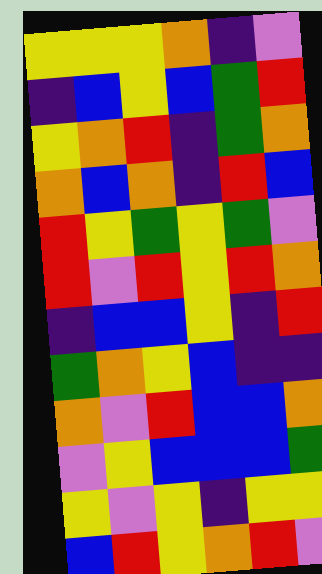[["yellow", "yellow", "yellow", "orange", "indigo", "violet"], ["indigo", "blue", "yellow", "blue", "green", "red"], ["yellow", "orange", "red", "indigo", "green", "orange"], ["orange", "blue", "orange", "indigo", "red", "blue"], ["red", "yellow", "green", "yellow", "green", "violet"], ["red", "violet", "red", "yellow", "red", "orange"], ["indigo", "blue", "blue", "yellow", "indigo", "red"], ["green", "orange", "yellow", "blue", "indigo", "indigo"], ["orange", "violet", "red", "blue", "blue", "orange"], ["violet", "yellow", "blue", "blue", "blue", "green"], ["yellow", "violet", "yellow", "indigo", "yellow", "yellow"], ["blue", "red", "yellow", "orange", "red", "violet"]]